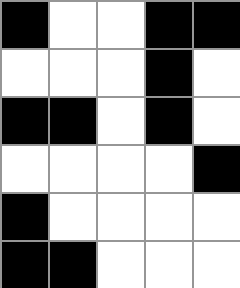[["black", "white", "white", "black", "black"], ["white", "white", "white", "black", "white"], ["black", "black", "white", "black", "white"], ["white", "white", "white", "white", "black"], ["black", "white", "white", "white", "white"], ["black", "black", "white", "white", "white"]]